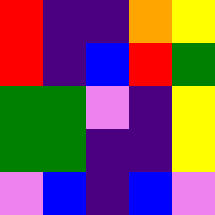[["red", "indigo", "indigo", "orange", "yellow"], ["red", "indigo", "blue", "red", "green"], ["green", "green", "violet", "indigo", "yellow"], ["green", "green", "indigo", "indigo", "yellow"], ["violet", "blue", "indigo", "blue", "violet"]]